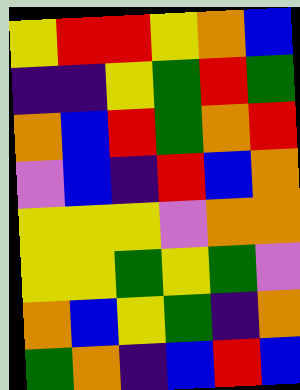[["yellow", "red", "red", "yellow", "orange", "blue"], ["indigo", "indigo", "yellow", "green", "red", "green"], ["orange", "blue", "red", "green", "orange", "red"], ["violet", "blue", "indigo", "red", "blue", "orange"], ["yellow", "yellow", "yellow", "violet", "orange", "orange"], ["yellow", "yellow", "green", "yellow", "green", "violet"], ["orange", "blue", "yellow", "green", "indigo", "orange"], ["green", "orange", "indigo", "blue", "red", "blue"]]